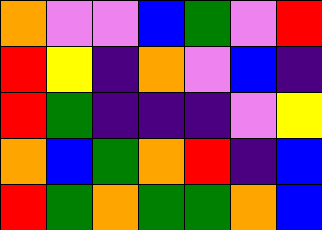[["orange", "violet", "violet", "blue", "green", "violet", "red"], ["red", "yellow", "indigo", "orange", "violet", "blue", "indigo"], ["red", "green", "indigo", "indigo", "indigo", "violet", "yellow"], ["orange", "blue", "green", "orange", "red", "indigo", "blue"], ["red", "green", "orange", "green", "green", "orange", "blue"]]